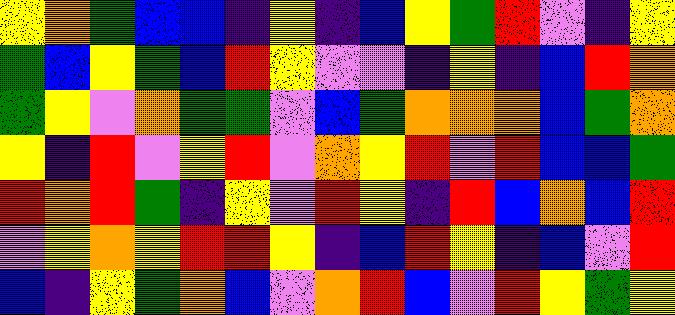[["yellow", "orange", "green", "blue", "blue", "indigo", "yellow", "indigo", "blue", "yellow", "green", "red", "violet", "indigo", "yellow"], ["green", "blue", "yellow", "green", "blue", "red", "yellow", "violet", "violet", "indigo", "yellow", "indigo", "blue", "red", "orange"], ["green", "yellow", "violet", "orange", "green", "green", "violet", "blue", "green", "orange", "orange", "orange", "blue", "green", "orange"], ["yellow", "indigo", "red", "violet", "yellow", "red", "violet", "orange", "yellow", "red", "violet", "red", "blue", "blue", "green"], ["red", "orange", "red", "green", "indigo", "yellow", "violet", "red", "yellow", "indigo", "red", "blue", "orange", "blue", "red"], ["violet", "yellow", "orange", "yellow", "red", "red", "yellow", "indigo", "blue", "red", "yellow", "indigo", "blue", "violet", "red"], ["blue", "indigo", "yellow", "green", "orange", "blue", "violet", "orange", "red", "blue", "violet", "red", "yellow", "green", "yellow"]]